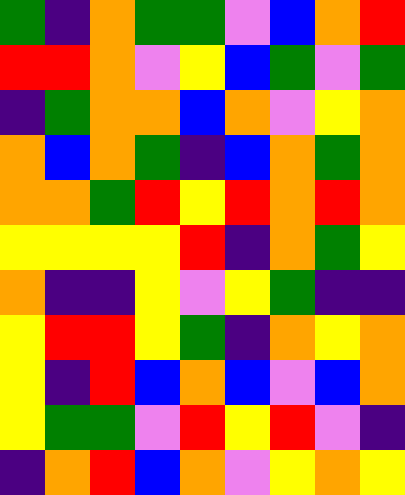[["green", "indigo", "orange", "green", "green", "violet", "blue", "orange", "red"], ["red", "red", "orange", "violet", "yellow", "blue", "green", "violet", "green"], ["indigo", "green", "orange", "orange", "blue", "orange", "violet", "yellow", "orange"], ["orange", "blue", "orange", "green", "indigo", "blue", "orange", "green", "orange"], ["orange", "orange", "green", "red", "yellow", "red", "orange", "red", "orange"], ["yellow", "yellow", "yellow", "yellow", "red", "indigo", "orange", "green", "yellow"], ["orange", "indigo", "indigo", "yellow", "violet", "yellow", "green", "indigo", "indigo"], ["yellow", "red", "red", "yellow", "green", "indigo", "orange", "yellow", "orange"], ["yellow", "indigo", "red", "blue", "orange", "blue", "violet", "blue", "orange"], ["yellow", "green", "green", "violet", "red", "yellow", "red", "violet", "indigo"], ["indigo", "orange", "red", "blue", "orange", "violet", "yellow", "orange", "yellow"]]